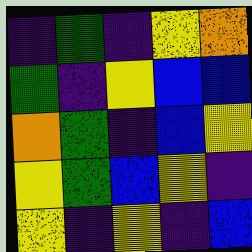[["indigo", "green", "indigo", "yellow", "orange"], ["green", "indigo", "yellow", "blue", "blue"], ["orange", "green", "indigo", "blue", "yellow"], ["yellow", "green", "blue", "yellow", "indigo"], ["yellow", "indigo", "yellow", "indigo", "blue"]]